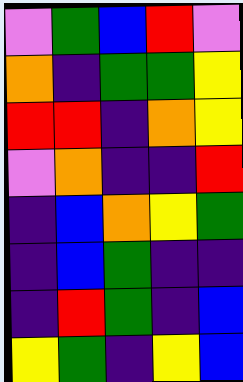[["violet", "green", "blue", "red", "violet"], ["orange", "indigo", "green", "green", "yellow"], ["red", "red", "indigo", "orange", "yellow"], ["violet", "orange", "indigo", "indigo", "red"], ["indigo", "blue", "orange", "yellow", "green"], ["indigo", "blue", "green", "indigo", "indigo"], ["indigo", "red", "green", "indigo", "blue"], ["yellow", "green", "indigo", "yellow", "blue"]]